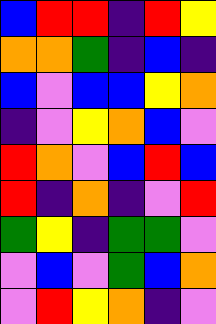[["blue", "red", "red", "indigo", "red", "yellow"], ["orange", "orange", "green", "indigo", "blue", "indigo"], ["blue", "violet", "blue", "blue", "yellow", "orange"], ["indigo", "violet", "yellow", "orange", "blue", "violet"], ["red", "orange", "violet", "blue", "red", "blue"], ["red", "indigo", "orange", "indigo", "violet", "red"], ["green", "yellow", "indigo", "green", "green", "violet"], ["violet", "blue", "violet", "green", "blue", "orange"], ["violet", "red", "yellow", "orange", "indigo", "violet"]]